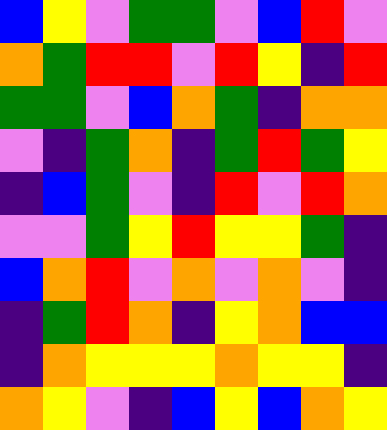[["blue", "yellow", "violet", "green", "green", "violet", "blue", "red", "violet"], ["orange", "green", "red", "red", "violet", "red", "yellow", "indigo", "red"], ["green", "green", "violet", "blue", "orange", "green", "indigo", "orange", "orange"], ["violet", "indigo", "green", "orange", "indigo", "green", "red", "green", "yellow"], ["indigo", "blue", "green", "violet", "indigo", "red", "violet", "red", "orange"], ["violet", "violet", "green", "yellow", "red", "yellow", "yellow", "green", "indigo"], ["blue", "orange", "red", "violet", "orange", "violet", "orange", "violet", "indigo"], ["indigo", "green", "red", "orange", "indigo", "yellow", "orange", "blue", "blue"], ["indigo", "orange", "yellow", "yellow", "yellow", "orange", "yellow", "yellow", "indigo"], ["orange", "yellow", "violet", "indigo", "blue", "yellow", "blue", "orange", "yellow"]]